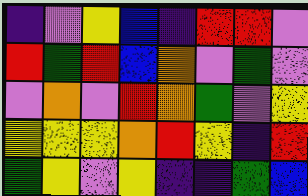[["indigo", "violet", "yellow", "blue", "indigo", "red", "red", "violet"], ["red", "green", "red", "blue", "orange", "violet", "green", "violet"], ["violet", "orange", "violet", "red", "orange", "green", "violet", "yellow"], ["yellow", "yellow", "yellow", "orange", "red", "yellow", "indigo", "red"], ["green", "yellow", "violet", "yellow", "indigo", "indigo", "green", "blue"]]